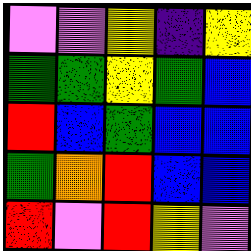[["violet", "violet", "yellow", "indigo", "yellow"], ["green", "green", "yellow", "green", "blue"], ["red", "blue", "green", "blue", "blue"], ["green", "orange", "red", "blue", "blue"], ["red", "violet", "red", "yellow", "violet"]]